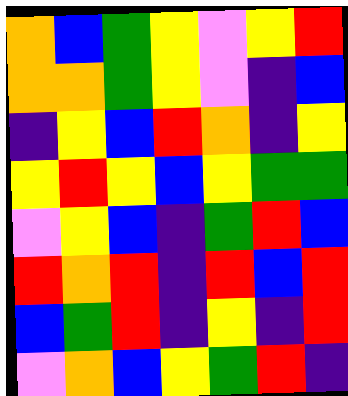[["orange", "blue", "green", "yellow", "violet", "yellow", "red"], ["orange", "orange", "green", "yellow", "violet", "indigo", "blue"], ["indigo", "yellow", "blue", "red", "orange", "indigo", "yellow"], ["yellow", "red", "yellow", "blue", "yellow", "green", "green"], ["violet", "yellow", "blue", "indigo", "green", "red", "blue"], ["red", "orange", "red", "indigo", "red", "blue", "red"], ["blue", "green", "red", "indigo", "yellow", "indigo", "red"], ["violet", "orange", "blue", "yellow", "green", "red", "indigo"]]